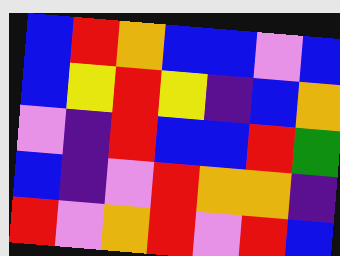[["blue", "red", "orange", "blue", "blue", "violet", "blue"], ["blue", "yellow", "red", "yellow", "indigo", "blue", "orange"], ["violet", "indigo", "red", "blue", "blue", "red", "green"], ["blue", "indigo", "violet", "red", "orange", "orange", "indigo"], ["red", "violet", "orange", "red", "violet", "red", "blue"]]